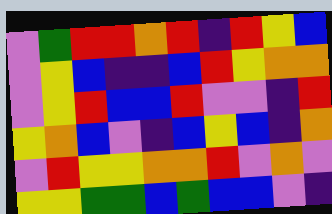[["violet", "green", "red", "red", "orange", "red", "indigo", "red", "yellow", "blue"], ["violet", "yellow", "blue", "indigo", "indigo", "blue", "red", "yellow", "orange", "orange"], ["violet", "yellow", "red", "blue", "blue", "red", "violet", "violet", "indigo", "red"], ["yellow", "orange", "blue", "violet", "indigo", "blue", "yellow", "blue", "indigo", "orange"], ["violet", "red", "yellow", "yellow", "orange", "orange", "red", "violet", "orange", "violet"], ["yellow", "yellow", "green", "green", "blue", "green", "blue", "blue", "violet", "indigo"]]